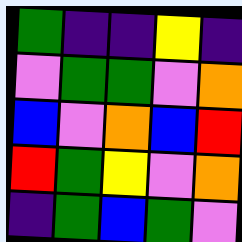[["green", "indigo", "indigo", "yellow", "indigo"], ["violet", "green", "green", "violet", "orange"], ["blue", "violet", "orange", "blue", "red"], ["red", "green", "yellow", "violet", "orange"], ["indigo", "green", "blue", "green", "violet"]]